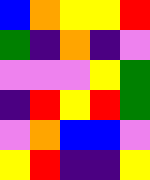[["blue", "orange", "yellow", "yellow", "red"], ["green", "indigo", "orange", "indigo", "violet"], ["violet", "violet", "violet", "yellow", "green"], ["indigo", "red", "yellow", "red", "green"], ["violet", "orange", "blue", "blue", "violet"], ["yellow", "red", "indigo", "indigo", "yellow"]]